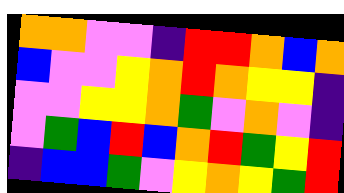[["orange", "orange", "violet", "violet", "indigo", "red", "red", "orange", "blue", "orange"], ["blue", "violet", "violet", "yellow", "orange", "red", "orange", "yellow", "yellow", "indigo"], ["violet", "violet", "yellow", "yellow", "orange", "green", "violet", "orange", "violet", "indigo"], ["violet", "green", "blue", "red", "blue", "orange", "red", "green", "yellow", "red"], ["indigo", "blue", "blue", "green", "violet", "yellow", "orange", "yellow", "green", "red"]]